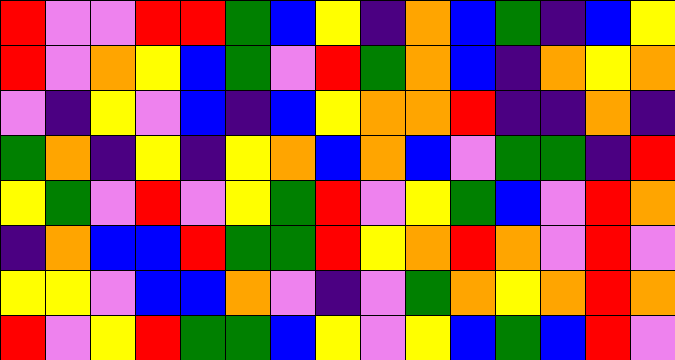[["red", "violet", "violet", "red", "red", "green", "blue", "yellow", "indigo", "orange", "blue", "green", "indigo", "blue", "yellow"], ["red", "violet", "orange", "yellow", "blue", "green", "violet", "red", "green", "orange", "blue", "indigo", "orange", "yellow", "orange"], ["violet", "indigo", "yellow", "violet", "blue", "indigo", "blue", "yellow", "orange", "orange", "red", "indigo", "indigo", "orange", "indigo"], ["green", "orange", "indigo", "yellow", "indigo", "yellow", "orange", "blue", "orange", "blue", "violet", "green", "green", "indigo", "red"], ["yellow", "green", "violet", "red", "violet", "yellow", "green", "red", "violet", "yellow", "green", "blue", "violet", "red", "orange"], ["indigo", "orange", "blue", "blue", "red", "green", "green", "red", "yellow", "orange", "red", "orange", "violet", "red", "violet"], ["yellow", "yellow", "violet", "blue", "blue", "orange", "violet", "indigo", "violet", "green", "orange", "yellow", "orange", "red", "orange"], ["red", "violet", "yellow", "red", "green", "green", "blue", "yellow", "violet", "yellow", "blue", "green", "blue", "red", "violet"]]